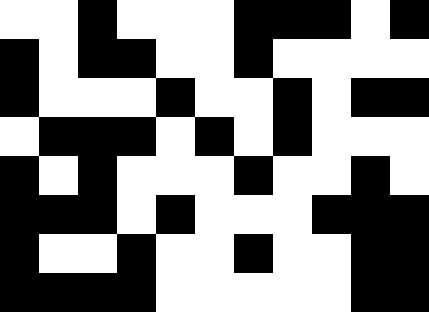[["white", "white", "black", "white", "white", "white", "black", "black", "black", "white", "black"], ["black", "white", "black", "black", "white", "white", "black", "white", "white", "white", "white"], ["black", "white", "white", "white", "black", "white", "white", "black", "white", "black", "black"], ["white", "black", "black", "black", "white", "black", "white", "black", "white", "white", "white"], ["black", "white", "black", "white", "white", "white", "black", "white", "white", "black", "white"], ["black", "black", "black", "white", "black", "white", "white", "white", "black", "black", "black"], ["black", "white", "white", "black", "white", "white", "black", "white", "white", "black", "black"], ["black", "black", "black", "black", "white", "white", "white", "white", "white", "black", "black"]]